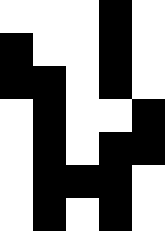[["white", "white", "white", "black", "white"], ["black", "white", "white", "black", "white"], ["black", "black", "white", "black", "white"], ["white", "black", "white", "white", "black"], ["white", "black", "white", "black", "black"], ["white", "black", "black", "black", "white"], ["white", "black", "white", "black", "white"]]